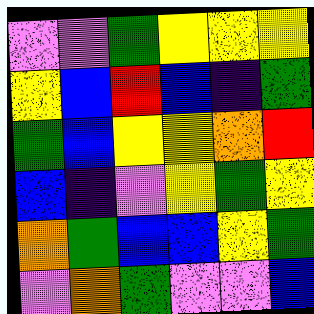[["violet", "violet", "green", "yellow", "yellow", "yellow"], ["yellow", "blue", "red", "blue", "indigo", "green"], ["green", "blue", "yellow", "yellow", "orange", "red"], ["blue", "indigo", "violet", "yellow", "green", "yellow"], ["orange", "green", "blue", "blue", "yellow", "green"], ["violet", "orange", "green", "violet", "violet", "blue"]]